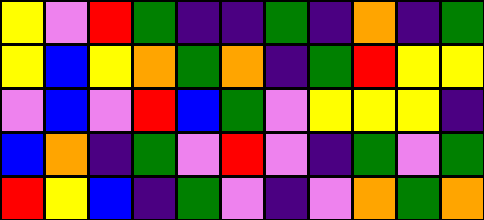[["yellow", "violet", "red", "green", "indigo", "indigo", "green", "indigo", "orange", "indigo", "green"], ["yellow", "blue", "yellow", "orange", "green", "orange", "indigo", "green", "red", "yellow", "yellow"], ["violet", "blue", "violet", "red", "blue", "green", "violet", "yellow", "yellow", "yellow", "indigo"], ["blue", "orange", "indigo", "green", "violet", "red", "violet", "indigo", "green", "violet", "green"], ["red", "yellow", "blue", "indigo", "green", "violet", "indigo", "violet", "orange", "green", "orange"]]